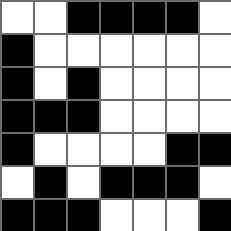[["white", "white", "black", "black", "black", "black", "white"], ["black", "white", "white", "white", "white", "white", "white"], ["black", "white", "black", "white", "white", "white", "white"], ["black", "black", "black", "white", "white", "white", "white"], ["black", "white", "white", "white", "white", "black", "black"], ["white", "black", "white", "black", "black", "black", "white"], ["black", "black", "black", "white", "white", "white", "black"]]